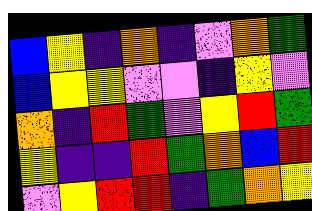[["blue", "yellow", "indigo", "orange", "indigo", "violet", "orange", "green"], ["blue", "yellow", "yellow", "violet", "violet", "indigo", "yellow", "violet"], ["orange", "indigo", "red", "green", "violet", "yellow", "red", "green"], ["yellow", "indigo", "indigo", "red", "green", "orange", "blue", "red"], ["violet", "yellow", "red", "red", "indigo", "green", "orange", "yellow"]]